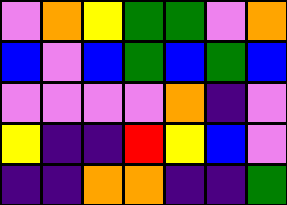[["violet", "orange", "yellow", "green", "green", "violet", "orange"], ["blue", "violet", "blue", "green", "blue", "green", "blue"], ["violet", "violet", "violet", "violet", "orange", "indigo", "violet"], ["yellow", "indigo", "indigo", "red", "yellow", "blue", "violet"], ["indigo", "indigo", "orange", "orange", "indigo", "indigo", "green"]]